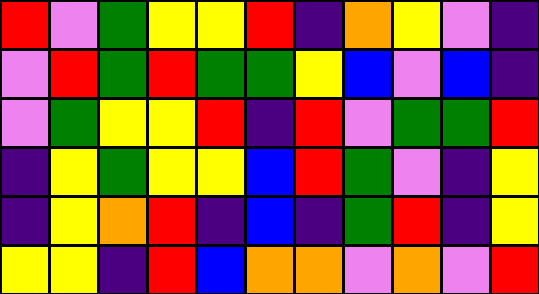[["red", "violet", "green", "yellow", "yellow", "red", "indigo", "orange", "yellow", "violet", "indigo"], ["violet", "red", "green", "red", "green", "green", "yellow", "blue", "violet", "blue", "indigo"], ["violet", "green", "yellow", "yellow", "red", "indigo", "red", "violet", "green", "green", "red"], ["indigo", "yellow", "green", "yellow", "yellow", "blue", "red", "green", "violet", "indigo", "yellow"], ["indigo", "yellow", "orange", "red", "indigo", "blue", "indigo", "green", "red", "indigo", "yellow"], ["yellow", "yellow", "indigo", "red", "blue", "orange", "orange", "violet", "orange", "violet", "red"]]